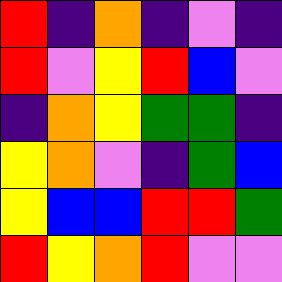[["red", "indigo", "orange", "indigo", "violet", "indigo"], ["red", "violet", "yellow", "red", "blue", "violet"], ["indigo", "orange", "yellow", "green", "green", "indigo"], ["yellow", "orange", "violet", "indigo", "green", "blue"], ["yellow", "blue", "blue", "red", "red", "green"], ["red", "yellow", "orange", "red", "violet", "violet"]]